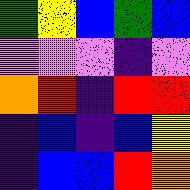[["green", "yellow", "blue", "green", "blue"], ["violet", "violet", "violet", "indigo", "violet"], ["orange", "red", "indigo", "red", "red"], ["indigo", "blue", "indigo", "blue", "yellow"], ["indigo", "blue", "blue", "red", "orange"]]